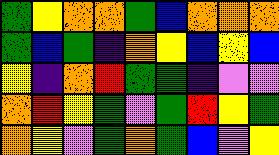[["green", "yellow", "orange", "orange", "green", "blue", "orange", "orange", "orange"], ["green", "blue", "green", "indigo", "orange", "yellow", "blue", "yellow", "blue"], ["yellow", "indigo", "orange", "red", "green", "green", "indigo", "violet", "violet"], ["orange", "red", "yellow", "green", "violet", "green", "red", "yellow", "green"], ["orange", "yellow", "violet", "green", "orange", "green", "blue", "violet", "yellow"]]